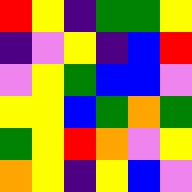[["red", "yellow", "indigo", "green", "green", "yellow"], ["indigo", "violet", "yellow", "indigo", "blue", "red"], ["violet", "yellow", "green", "blue", "blue", "violet"], ["yellow", "yellow", "blue", "green", "orange", "green"], ["green", "yellow", "red", "orange", "violet", "yellow"], ["orange", "yellow", "indigo", "yellow", "blue", "violet"]]